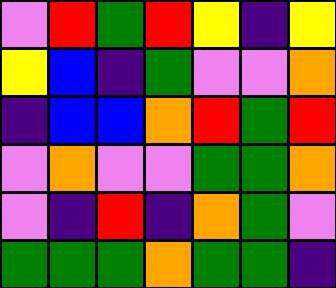[["violet", "red", "green", "red", "yellow", "indigo", "yellow"], ["yellow", "blue", "indigo", "green", "violet", "violet", "orange"], ["indigo", "blue", "blue", "orange", "red", "green", "red"], ["violet", "orange", "violet", "violet", "green", "green", "orange"], ["violet", "indigo", "red", "indigo", "orange", "green", "violet"], ["green", "green", "green", "orange", "green", "green", "indigo"]]